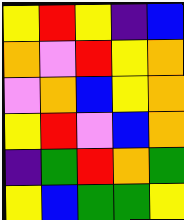[["yellow", "red", "yellow", "indigo", "blue"], ["orange", "violet", "red", "yellow", "orange"], ["violet", "orange", "blue", "yellow", "orange"], ["yellow", "red", "violet", "blue", "orange"], ["indigo", "green", "red", "orange", "green"], ["yellow", "blue", "green", "green", "yellow"]]